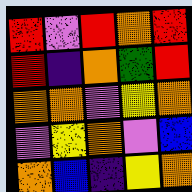[["red", "violet", "red", "orange", "red"], ["red", "indigo", "orange", "green", "red"], ["orange", "orange", "violet", "yellow", "orange"], ["violet", "yellow", "orange", "violet", "blue"], ["orange", "blue", "indigo", "yellow", "orange"]]